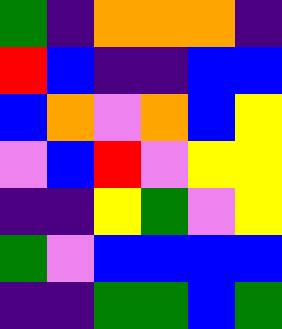[["green", "indigo", "orange", "orange", "orange", "indigo"], ["red", "blue", "indigo", "indigo", "blue", "blue"], ["blue", "orange", "violet", "orange", "blue", "yellow"], ["violet", "blue", "red", "violet", "yellow", "yellow"], ["indigo", "indigo", "yellow", "green", "violet", "yellow"], ["green", "violet", "blue", "blue", "blue", "blue"], ["indigo", "indigo", "green", "green", "blue", "green"]]